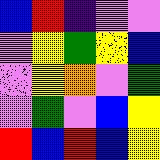[["blue", "red", "indigo", "violet", "violet"], ["violet", "yellow", "green", "yellow", "blue"], ["violet", "yellow", "orange", "violet", "green"], ["violet", "green", "violet", "blue", "yellow"], ["red", "blue", "red", "blue", "yellow"]]